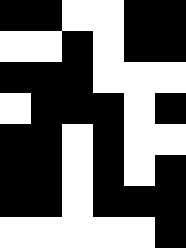[["black", "black", "white", "white", "black", "black"], ["white", "white", "black", "white", "black", "black"], ["black", "black", "black", "white", "white", "white"], ["white", "black", "black", "black", "white", "black"], ["black", "black", "white", "black", "white", "white"], ["black", "black", "white", "black", "white", "black"], ["black", "black", "white", "black", "black", "black"], ["white", "white", "white", "white", "white", "black"]]